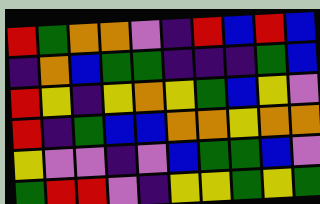[["red", "green", "orange", "orange", "violet", "indigo", "red", "blue", "red", "blue"], ["indigo", "orange", "blue", "green", "green", "indigo", "indigo", "indigo", "green", "blue"], ["red", "yellow", "indigo", "yellow", "orange", "yellow", "green", "blue", "yellow", "violet"], ["red", "indigo", "green", "blue", "blue", "orange", "orange", "yellow", "orange", "orange"], ["yellow", "violet", "violet", "indigo", "violet", "blue", "green", "green", "blue", "violet"], ["green", "red", "red", "violet", "indigo", "yellow", "yellow", "green", "yellow", "green"]]